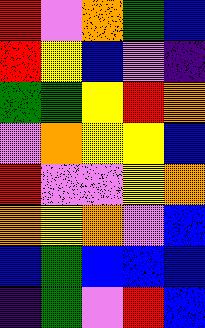[["red", "violet", "orange", "green", "blue"], ["red", "yellow", "blue", "violet", "indigo"], ["green", "green", "yellow", "red", "orange"], ["violet", "orange", "yellow", "yellow", "blue"], ["red", "violet", "violet", "yellow", "orange"], ["orange", "yellow", "orange", "violet", "blue"], ["blue", "green", "blue", "blue", "blue"], ["indigo", "green", "violet", "red", "blue"]]